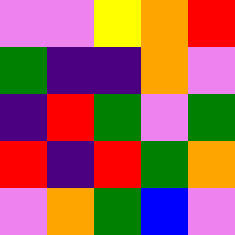[["violet", "violet", "yellow", "orange", "red"], ["green", "indigo", "indigo", "orange", "violet"], ["indigo", "red", "green", "violet", "green"], ["red", "indigo", "red", "green", "orange"], ["violet", "orange", "green", "blue", "violet"]]